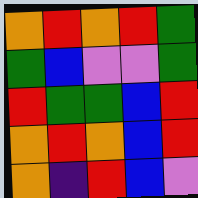[["orange", "red", "orange", "red", "green"], ["green", "blue", "violet", "violet", "green"], ["red", "green", "green", "blue", "red"], ["orange", "red", "orange", "blue", "red"], ["orange", "indigo", "red", "blue", "violet"]]